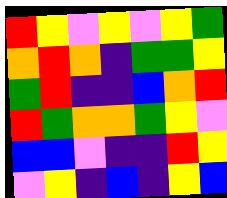[["red", "yellow", "violet", "yellow", "violet", "yellow", "green"], ["orange", "red", "orange", "indigo", "green", "green", "yellow"], ["green", "red", "indigo", "indigo", "blue", "orange", "red"], ["red", "green", "orange", "orange", "green", "yellow", "violet"], ["blue", "blue", "violet", "indigo", "indigo", "red", "yellow"], ["violet", "yellow", "indigo", "blue", "indigo", "yellow", "blue"]]